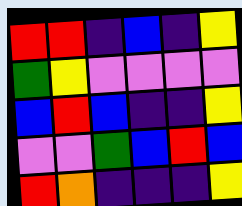[["red", "red", "indigo", "blue", "indigo", "yellow"], ["green", "yellow", "violet", "violet", "violet", "violet"], ["blue", "red", "blue", "indigo", "indigo", "yellow"], ["violet", "violet", "green", "blue", "red", "blue"], ["red", "orange", "indigo", "indigo", "indigo", "yellow"]]